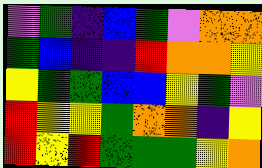[["violet", "green", "indigo", "blue", "green", "violet", "orange", "orange"], ["green", "blue", "indigo", "indigo", "red", "orange", "orange", "yellow"], ["yellow", "green", "green", "blue", "blue", "yellow", "green", "violet"], ["red", "yellow", "yellow", "green", "orange", "orange", "indigo", "yellow"], ["red", "yellow", "red", "green", "green", "green", "yellow", "orange"]]